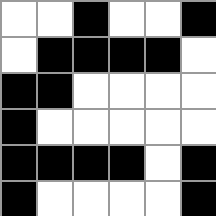[["white", "white", "black", "white", "white", "black"], ["white", "black", "black", "black", "black", "white"], ["black", "black", "white", "white", "white", "white"], ["black", "white", "white", "white", "white", "white"], ["black", "black", "black", "black", "white", "black"], ["black", "white", "white", "white", "white", "black"]]